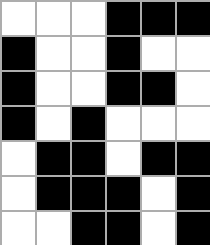[["white", "white", "white", "black", "black", "black"], ["black", "white", "white", "black", "white", "white"], ["black", "white", "white", "black", "black", "white"], ["black", "white", "black", "white", "white", "white"], ["white", "black", "black", "white", "black", "black"], ["white", "black", "black", "black", "white", "black"], ["white", "white", "black", "black", "white", "black"]]